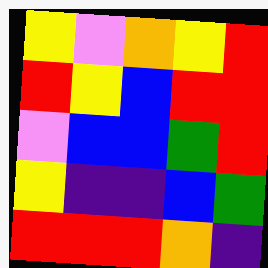[["yellow", "violet", "orange", "yellow", "red"], ["red", "yellow", "blue", "red", "red"], ["violet", "blue", "blue", "green", "red"], ["yellow", "indigo", "indigo", "blue", "green"], ["red", "red", "red", "orange", "indigo"]]